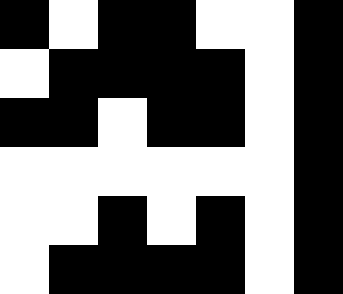[["black", "white", "black", "black", "white", "white", "black"], ["white", "black", "black", "black", "black", "white", "black"], ["black", "black", "white", "black", "black", "white", "black"], ["white", "white", "white", "white", "white", "white", "black"], ["white", "white", "black", "white", "black", "white", "black"], ["white", "black", "black", "black", "black", "white", "black"]]